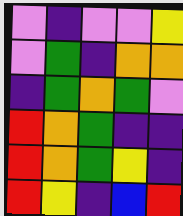[["violet", "indigo", "violet", "violet", "yellow"], ["violet", "green", "indigo", "orange", "orange"], ["indigo", "green", "orange", "green", "violet"], ["red", "orange", "green", "indigo", "indigo"], ["red", "orange", "green", "yellow", "indigo"], ["red", "yellow", "indigo", "blue", "red"]]